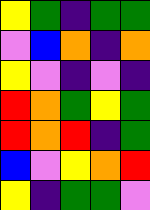[["yellow", "green", "indigo", "green", "green"], ["violet", "blue", "orange", "indigo", "orange"], ["yellow", "violet", "indigo", "violet", "indigo"], ["red", "orange", "green", "yellow", "green"], ["red", "orange", "red", "indigo", "green"], ["blue", "violet", "yellow", "orange", "red"], ["yellow", "indigo", "green", "green", "violet"]]